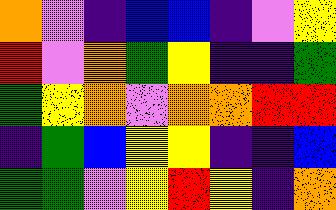[["orange", "violet", "indigo", "blue", "blue", "indigo", "violet", "yellow"], ["red", "violet", "orange", "green", "yellow", "indigo", "indigo", "green"], ["green", "yellow", "orange", "violet", "orange", "orange", "red", "red"], ["indigo", "green", "blue", "yellow", "yellow", "indigo", "indigo", "blue"], ["green", "green", "violet", "yellow", "red", "yellow", "indigo", "orange"]]